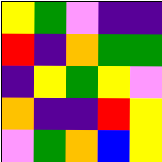[["yellow", "green", "violet", "indigo", "indigo"], ["red", "indigo", "orange", "green", "green"], ["indigo", "yellow", "green", "yellow", "violet"], ["orange", "indigo", "indigo", "red", "yellow"], ["violet", "green", "orange", "blue", "yellow"]]